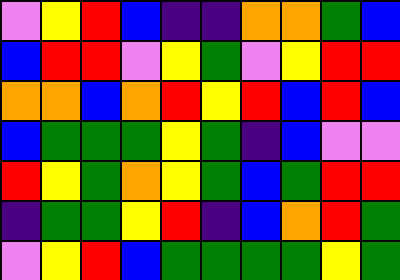[["violet", "yellow", "red", "blue", "indigo", "indigo", "orange", "orange", "green", "blue"], ["blue", "red", "red", "violet", "yellow", "green", "violet", "yellow", "red", "red"], ["orange", "orange", "blue", "orange", "red", "yellow", "red", "blue", "red", "blue"], ["blue", "green", "green", "green", "yellow", "green", "indigo", "blue", "violet", "violet"], ["red", "yellow", "green", "orange", "yellow", "green", "blue", "green", "red", "red"], ["indigo", "green", "green", "yellow", "red", "indigo", "blue", "orange", "red", "green"], ["violet", "yellow", "red", "blue", "green", "green", "green", "green", "yellow", "green"]]